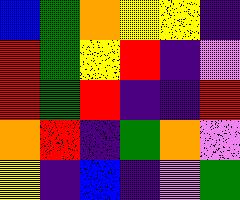[["blue", "green", "orange", "yellow", "yellow", "indigo"], ["red", "green", "yellow", "red", "indigo", "violet"], ["red", "green", "red", "indigo", "indigo", "red"], ["orange", "red", "indigo", "green", "orange", "violet"], ["yellow", "indigo", "blue", "indigo", "violet", "green"]]